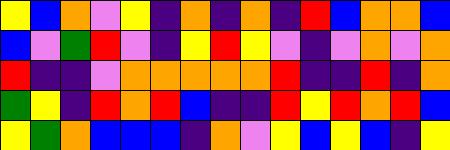[["yellow", "blue", "orange", "violet", "yellow", "indigo", "orange", "indigo", "orange", "indigo", "red", "blue", "orange", "orange", "blue"], ["blue", "violet", "green", "red", "violet", "indigo", "yellow", "red", "yellow", "violet", "indigo", "violet", "orange", "violet", "orange"], ["red", "indigo", "indigo", "violet", "orange", "orange", "orange", "orange", "orange", "red", "indigo", "indigo", "red", "indigo", "orange"], ["green", "yellow", "indigo", "red", "orange", "red", "blue", "indigo", "indigo", "red", "yellow", "red", "orange", "red", "blue"], ["yellow", "green", "orange", "blue", "blue", "blue", "indigo", "orange", "violet", "yellow", "blue", "yellow", "blue", "indigo", "yellow"]]